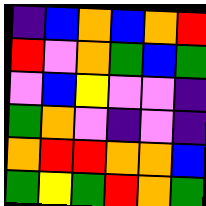[["indigo", "blue", "orange", "blue", "orange", "red"], ["red", "violet", "orange", "green", "blue", "green"], ["violet", "blue", "yellow", "violet", "violet", "indigo"], ["green", "orange", "violet", "indigo", "violet", "indigo"], ["orange", "red", "red", "orange", "orange", "blue"], ["green", "yellow", "green", "red", "orange", "green"]]